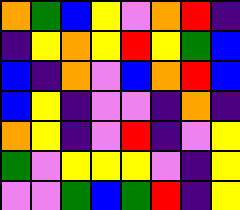[["orange", "green", "blue", "yellow", "violet", "orange", "red", "indigo"], ["indigo", "yellow", "orange", "yellow", "red", "yellow", "green", "blue"], ["blue", "indigo", "orange", "violet", "blue", "orange", "red", "blue"], ["blue", "yellow", "indigo", "violet", "violet", "indigo", "orange", "indigo"], ["orange", "yellow", "indigo", "violet", "red", "indigo", "violet", "yellow"], ["green", "violet", "yellow", "yellow", "yellow", "violet", "indigo", "yellow"], ["violet", "violet", "green", "blue", "green", "red", "indigo", "yellow"]]